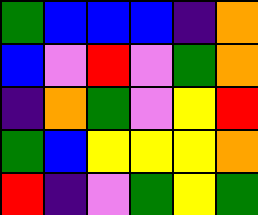[["green", "blue", "blue", "blue", "indigo", "orange"], ["blue", "violet", "red", "violet", "green", "orange"], ["indigo", "orange", "green", "violet", "yellow", "red"], ["green", "blue", "yellow", "yellow", "yellow", "orange"], ["red", "indigo", "violet", "green", "yellow", "green"]]